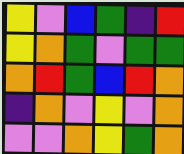[["yellow", "violet", "blue", "green", "indigo", "red"], ["yellow", "orange", "green", "violet", "green", "green"], ["orange", "red", "green", "blue", "red", "orange"], ["indigo", "orange", "violet", "yellow", "violet", "orange"], ["violet", "violet", "orange", "yellow", "green", "orange"]]